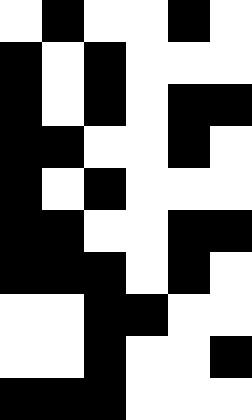[["white", "black", "white", "white", "black", "white"], ["black", "white", "black", "white", "white", "white"], ["black", "white", "black", "white", "black", "black"], ["black", "black", "white", "white", "black", "white"], ["black", "white", "black", "white", "white", "white"], ["black", "black", "white", "white", "black", "black"], ["black", "black", "black", "white", "black", "white"], ["white", "white", "black", "black", "white", "white"], ["white", "white", "black", "white", "white", "black"], ["black", "black", "black", "white", "white", "white"]]